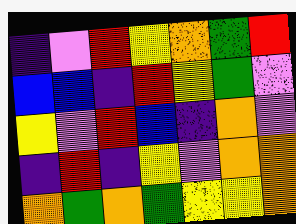[["indigo", "violet", "red", "yellow", "orange", "green", "red"], ["blue", "blue", "indigo", "red", "yellow", "green", "violet"], ["yellow", "violet", "red", "blue", "indigo", "orange", "violet"], ["indigo", "red", "indigo", "yellow", "violet", "orange", "orange"], ["orange", "green", "orange", "green", "yellow", "yellow", "orange"]]